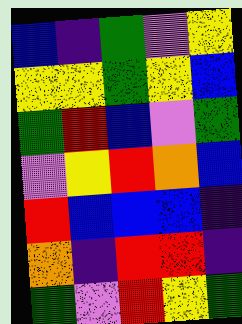[["blue", "indigo", "green", "violet", "yellow"], ["yellow", "yellow", "green", "yellow", "blue"], ["green", "red", "blue", "violet", "green"], ["violet", "yellow", "red", "orange", "blue"], ["red", "blue", "blue", "blue", "indigo"], ["orange", "indigo", "red", "red", "indigo"], ["green", "violet", "red", "yellow", "green"]]